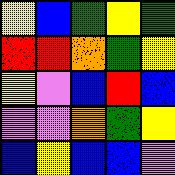[["yellow", "blue", "green", "yellow", "green"], ["red", "red", "orange", "green", "yellow"], ["yellow", "violet", "blue", "red", "blue"], ["violet", "violet", "orange", "green", "yellow"], ["blue", "yellow", "blue", "blue", "violet"]]